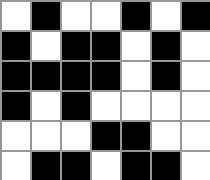[["white", "black", "white", "white", "black", "white", "black"], ["black", "white", "black", "black", "white", "black", "white"], ["black", "black", "black", "black", "white", "black", "white"], ["black", "white", "black", "white", "white", "white", "white"], ["white", "white", "white", "black", "black", "white", "white"], ["white", "black", "black", "white", "black", "black", "white"]]